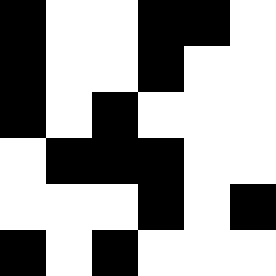[["black", "white", "white", "black", "black", "white"], ["black", "white", "white", "black", "white", "white"], ["black", "white", "black", "white", "white", "white"], ["white", "black", "black", "black", "white", "white"], ["white", "white", "white", "black", "white", "black"], ["black", "white", "black", "white", "white", "white"]]